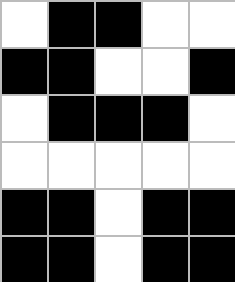[["white", "black", "black", "white", "white"], ["black", "black", "white", "white", "black"], ["white", "black", "black", "black", "white"], ["white", "white", "white", "white", "white"], ["black", "black", "white", "black", "black"], ["black", "black", "white", "black", "black"]]